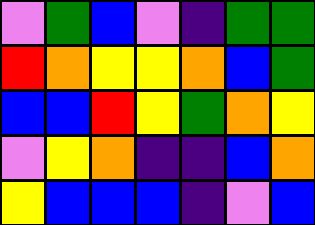[["violet", "green", "blue", "violet", "indigo", "green", "green"], ["red", "orange", "yellow", "yellow", "orange", "blue", "green"], ["blue", "blue", "red", "yellow", "green", "orange", "yellow"], ["violet", "yellow", "orange", "indigo", "indigo", "blue", "orange"], ["yellow", "blue", "blue", "blue", "indigo", "violet", "blue"]]